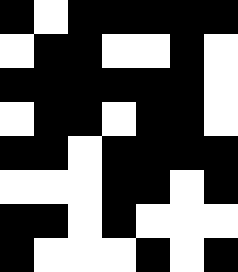[["black", "white", "black", "black", "black", "black", "black"], ["white", "black", "black", "white", "white", "black", "white"], ["black", "black", "black", "black", "black", "black", "white"], ["white", "black", "black", "white", "black", "black", "white"], ["black", "black", "white", "black", "black", "black", "black"], ["white", "white", "white", "black", "black", "white", "black"], ["black", "black", "white", "black", "white", "white", "white"], ["black", "white", "white", "white", "black", "white", "black"]]